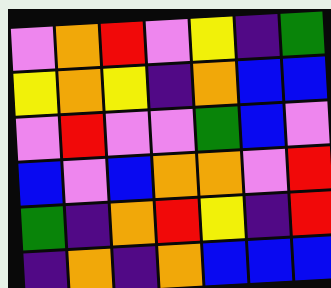[["violet", "orange", "red", "violet", "yellow", "indigo", "green"], ["yellow", "orange", "yellow", "indigo", "orange", "blue", "blue"], ["violet", "red", "violet", "violet", "green", "blue", "violet"], ["blue", "violet", "blue", "orange", "orange", "violet", "red"], ["green", "indigo", "orange", "red", "yellow", "indigo", "red"], ["indigo", "orange", "indigo", "orange", "blue", "blue", "blue"]]